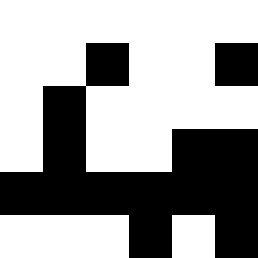[["white", "white", "white", "white", "white", "white"], ["white", "white", "black", "white", "white", "black"], ["white", "black", "white", "white", "white", "white"], ["white", "black", "white", "white", "black", "black"], ["black", "black", "black", "black", "black", "black"], ["white", "white", "white", "black", "white", "black"]]